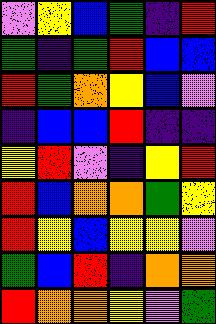[["violet", "yellow", "blue", "green", "indigo", "red"], ["green", "indigo", "green", "red", "blue", "blue"], ["red", "green", "orange", "yellow", "blue", "violet"], ["indigo", "blue", "blue", "red", "indigo", "indigo"], ["yellow", "red", "violet", "indigo", "yellow", "red"], ["red", "blue", "orange", "orange", "green", "yellow"], ["red", "yellow", "blue", "yellow", "yellow", "violet"], ["green", "blue", "red", "indigo", "orange", "orange"], ["red", "orange", "orange", "yellow", "violet", "green"]]